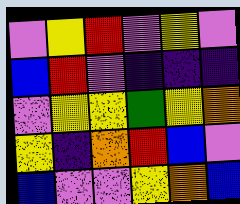[["violet", "yellow", "red", "violet", "yellow", "violet"], ["blue", "red", "violet", "indigo", "indigo", "indigo"], ["violet", "yellow", "yellow", "green", "yellow", "orange"], ["yellow", "indigo", "orange", "red", "blue", "violet"], ["blue", "violet", "violet", "yellow", "orange", "blue"]]